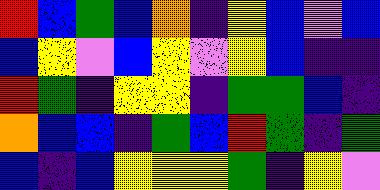[["red", "blue", "green", "blue", "orange", "indigo", "yellow", "blue", "violet", "blue"], ["blue", "yellow", "violet", "blue", "yellow", "violet", "yellow", "blue", "indigo", "indigo"], ["red", "green", "indigo", "yellow", "yellow", "indigo", "green", "green", "blue", "indigo"], ["orange", "blue", "blue", "indigo", "green", "blue", "red", "green", "indigo", "green"], ["blue", "indigo", "blue", "yellow", "yellow", "yellow", "green", "indigo", "yellow", "violet"]]